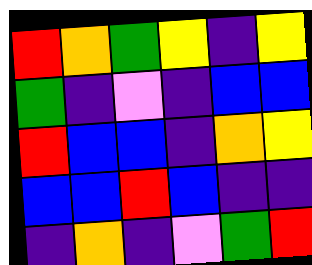[["red", "orange", "green", "yellow", "indigo", "yellow"], ["green", "indigo", "violet", "indigo", "blue", "blue"], ["red", "blue", "blue", "indigo", "orange", "yellow"], ["blue", "blue", "red", "blue", "indigo", "indigo"], ["indigo", "orange", "indigo", "violet", "green", "red"]]